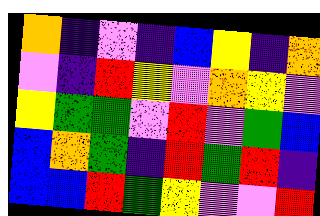[["orange", "indigo", "violet", "indigo", "blue", "yellow", "indigo", "orange"], ["violet", "indigo", "red", "yellow", "violet", "orange", "yellow", "violet"], ["yellow", "green", "green", "violet", "red", "violet", "green", "blue"], ["blue", "orange", "green", "indigo", "red", "green", "red", "indigo"], ["blue", "blue", "red", "green", "yellow", "violet", "violet", "red"]]